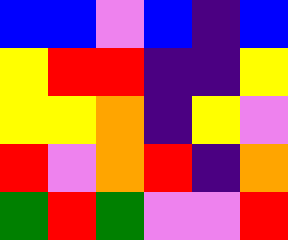[["blue", "blue", "violet", "blue", "indigo", "blue"], ["yellow", "red", "red", "indigo", "indigo", "yellow"], ["yellow", "yellow", "orange", "indigo", "yellow", "violet"], ["red", "violet", "orange", "red", "indigo", "orange"], ["green", "red", "green", "violet", "violet", "red"]]